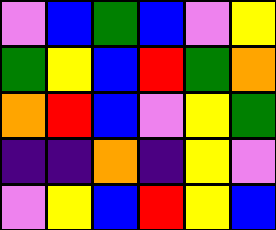[["violet", "blue", "green", "blue", "violet", "yellow"], ["green", "yellow", "blue", "red", "green", "orange"], ["orange", "red", "blue", "violet", "yellow", "green"], ["indigo", "indigo", "orange", "indigo", "yellow", "violet"], ["violet", "yellow", "blue", "red", "yellow", "blue"]]